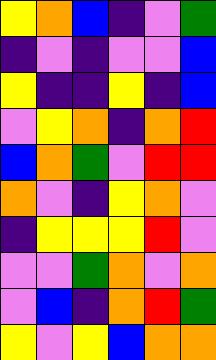[["yellow", "orange", "blue", "indigo", "violet", "green"], ["indigo", "violet", "indigo", "violet", "violet", "blue"], ["yellow", "indigo", "indigo", "yellow", "indigo", "blue"], ["violet", "yellow", "orange", "indigo", "orange", "red"], ["blue", "orange", "green", "violet", "red", "red"], ["orange", "violet", "indigo", "yellow", "orange", "violet"], ["indigo", "yellow", "yellow", "yellow", "red", "violet"], ["violet", "violet", "green", "orange", "violet", "orange"], ["violet", "blue", "indigo", "orange", "red", "green"], ["yellow", "violet", "yellow", "blue", "orange", "orange"]]